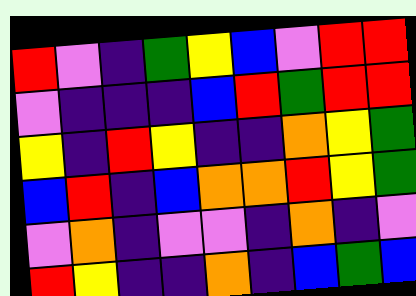[["red", "violet", "indigo", "green", "yellow", "blue", "violet", "red", "red"], ["violet", "indigo", "indigo", "indigo", "blue", "red", "green", "red", "red"], ["yellow", "indigo", "red", "yellow", "indigo", "indigo", "orange", "yellow", "green"], ["blue", "red", "indigo", "blue", "orange", "orange", "red", "yellow", "green"], ["violet", "orange", "indigo", "violet", "violet", "indigo", "orange", "indigo", "violet"], ["red", "yellow", "indigo", "indigo", "orange", "indigo", "blue", "green", "blue"]]